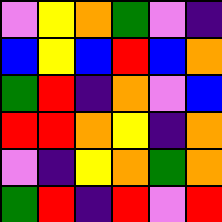[["violet", "yellow", "orange", "green", "violet", "indigo"], ["blue", "yellow", "blue", "red", "blue", "orange"], ["green", "red", "indigo", "orange", "violet", "blue"], ["red", "red", "orange", "yellow", "indigo", "orange"], ["violet", "indigo", "yellow", "orange", "green", "orange"], ["green", "red", "indigo", "red", "violet", "red"]]